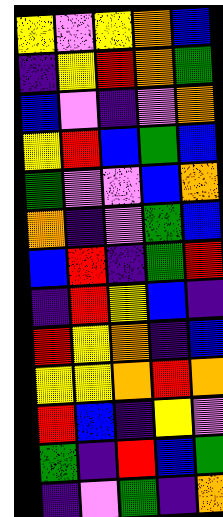[["yellow", "violet", "yellow", "orange", "blue"], ["indigo", "yellow", "red", "orange", "green"], ["blue", "violet", "indigo", "violet", "orange"], ["yellow", "red", "blue", "green", "blue"], ["green", "violet", "violet", "blue", "orange"], ["orange", "indigo", "violet", "green", "blue"], ["blue", "red", "indigo", "green", "red"], ["indigo", "red", "yellow", "blue", "indigo"], ["red", "yellow", "orange", "indigo", "blue"], ["yellow", "yellow", "orange", "red", "orange"], ["red", "blue", "indigo", "yellow", "violet"], ["green", "indigo", "red", "blue", "green"], ["indigo", "violet", "green", "indigo", "orange"]]